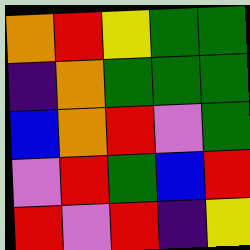[["orange", "red", "yellow", "green", "green"], ["indigo", "orange", "green", "green", "green"], ["blue", "orange", "red", "violet", "green"], ["violet", "red", "green", "blue", "red"], ["red", "violet", "red", "indigo", "yellow"]]